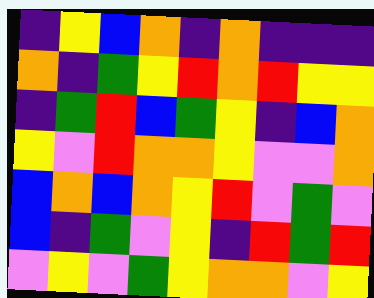[["indigo", "yellow", "blue", "orange", "indigo", "orange", "indigo", "indigo", "indigo"], ["orange", "indigo", "green", "yellow", "red", "orange", "red", "yellow", "yellow"], ["indigo", "green", "red", "blue", "green", "yellow", "indigo", "blue", "orange"], ["yellow", "violet", "red", "orange", "orange", "yellow", "violet", "violet", "orange"], ["blue", "orange", "blue", "orange", "yellow", "red", "violet", "green", "violet"], ["blue", "indigo", "green", "violet", "yellow", "indigo", "red", "green", "red"], ["violet", "yellow", "violet", "green", "yellow", "orange", "orange", "violet", "yellow"]]